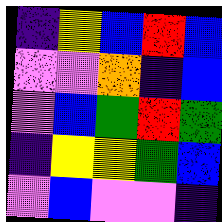[["indigo", "yellow", "blue", "red", "blue"], ["violet", "violet", "orange", "indigo", "blue"], ["violet", "blue", "green", "red", "green"], ["indigo", "yellow", "yellow", "green", "blue"], ["violet", "blue", "violet", "violet", "indigo"]]